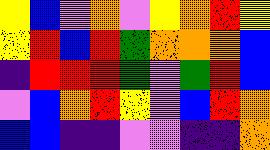[["yellow", "blue", "violet", "orange", "violet", "yellow", "orange", "red", "yellow"], ["yellow", "red", "blue", "red", "green", "orange", "orange", "orange", "blue"], ["indigo", "red", "red", "red", "green", "violet", "green", "red", "blue"], ["violet", "blue", "orange", "red", "yellow", "violet", "blue", "red", "orange"], ["blue", "blue", "indigo", "indigo", "violet", "violet", "indigo", "indigo", "orange"]]